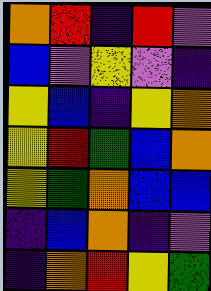[["orange", "red", "indigo", "red", "violet"], ["blue", "violet", "yellow", "violet", "indigo"], ["yellow", "blue", "indigo", "yellow", "orange"], ["yellow", "red", "green", "blue", "orange"], ["yellow", "green", "orange", "blue", "blue"], ["indigo", "blue", "orange", "indigo", "violet"], ["indigo", "orange", "red", "yellow", "green"]]